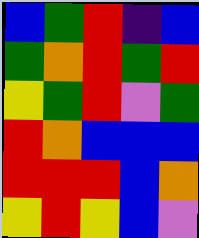[["blue", "green", "red", "indigo", "blue"], ["green", "orange", "red", "green", "red"], ["yellow", "green", "red", "violet", "green"], ["red", "orange", "blue", "blue", "blue"], ["red", "red", "red", "blue", "orange"], ["yellow", "red", "yellow", "blue", "violet"]]